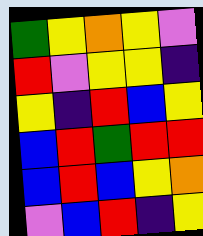[["green", "yellow", "orange", "yellow", "violet"], ["red", "violet", "yellow", "yellow", "indigo"], ["yellow", "indigo", "red", "blue", "yellow"], ["blue", "red", "green", "red", "red"], ["blue", "red", "blue", "yellow", "orange"], ["violet", "blue", "red", "indigo", "yellow"]]